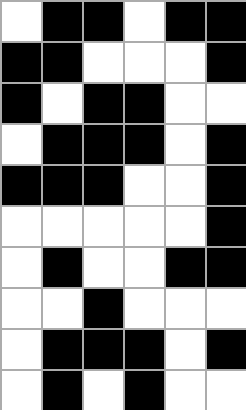[["white", "black", "black", "white", "black", "black"], ["black", "black", "white", "white", "white", "black"], ["black", "white", "black", "black", "white", "white"], ["white", "black", "black", "black", "white", "black"], ["black", "black", "black", "white", "white", "black"], ["white", "white", "white", "white", "white", "black"], ["white", "black", "white", "white", "black", "black"], ["white", "white", "black", "white", "white", "white"], ["white", "black", "black", "black", "white", "black"], ["white", "black", "white", "black", "white", "white"]]